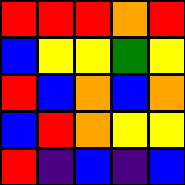[["red", "red", "red", "orange", "red"], ["blue", "yellow", "yellow", "green", "yellow"], ["red", "blue", "orange", "blue", "orange"], ["blue", "red", "orange", "yellow", "yellow"], ["red", "indigo", "blue", "indigo", "blue"]]